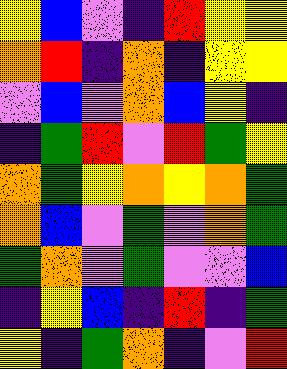[["yellow", "blue", "violet", "indigo", "red", "yellow", "yellow"], ["orange", "red", "indigo", "orange", "indigo", "yellow", "yellow"], ["violet", "blue", "violet", "orange", "blue", "yellow", "indigo"], ["indigo", "green", "red", "violet", "red", "green", "yellow"], ["orange", "green", "yellow", "orange", "yellow", "orange", "green"], ["orange", "blue", "violet", "green", "violet", "orange", "green"], ["green", "orange", "violet", "green", "violet", "violet", "blue"], ["indigo", "yellow", "blue", "indigo", "red", "indigo", "green"], ["yellow", "indigo", "green", "orange", "indigo", "violet", "red"]]